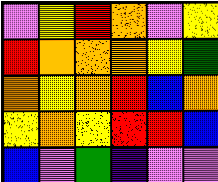[["violet", "yellow", "red", "orange", "violet", "yellow"], ["red", "orange", "orange", "orange", "yellow", "green"], ["orange", "yellow", "orange", "red", "blue", "orange"], ["yellow", "orange", "yellow", "red", "red", "blue"], ["blue", "violet", "green", "indigo", "violet", "violet"]]